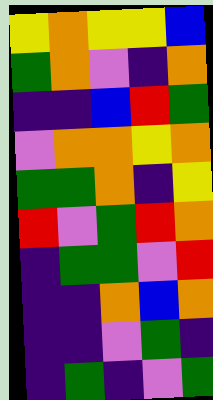[["yellow", "orange", "yellow", "yellow", "blue"], ["green", "orange", "violet", "indigo", "orange"], ["indigo", "indigo", "blue", "red", "green"], ["violet", "orange", "orange", "yellow", "orange"], ["green", "green", "orange", "indigo", "yellow"], ["red", "violet", "green", "red", "orange"], ["indigo", "green", "green", "violet", "red"], ["indigo", "indigo", "orange", "blue", "orange"], ["indigo", "indigo", "violet", "green", "indigo"], ["indigo", "green", "indigo", "violet", "green"]]